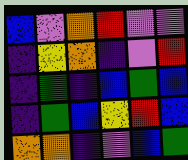[["blue", "violet", "orange", "red", "violet", "violet"], ["indigo", "yellow", "orange", "indigo", "violet", "red"], ["indigo", "green", "indigo", "blue", "green", "blue"], ["indigo", "green", "blue", "yellow", "red", "blue"], ["orange", "orange", "indigo", "violet", "blue", "green"]]